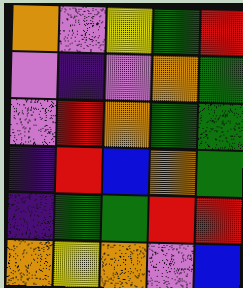[["orange", "violet", "yellow", "green", "red"], ["violet", "indigo", "violet", "orange", "green"], ["violet", "red", "orange", "green", "green"], ["indigo", "red", "blue", "orange", "green"], ["indigo", "green", "green", "red", "red"], ["orange", "yellow", "orange", "violet", "blue"]]